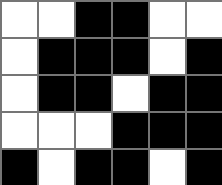[["white", "white", "black", "black", "white", "white"], ["white", "black", "black", "black", "white", "black"], ["white", "black", "black", "white", "black", "black"], ["white", "white", "white", "black", "black", "black"], ["black", "white", "black", "black", "white", "black"]]